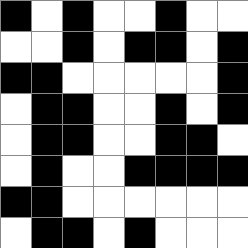[["black", "white", "black", "white", "white", "black", "white", "white"], ["white", "white", "black", "white", "black", "black", "white", "black"], ["black", "black", "white", "white", "white", "white", "white", "black"], ["white", "black", "black", "white", "white", "black", "white", "black"], ["white", "black", "black", "white", "white", "black", "black", "white"], ["white", "black", "white", "white", "black", "black", "black", "black"], ["black", "black", "white", "white", "white", "white", "white", "white"], ["white", "black", "black", "white", "black", "white", "white", "white"]]